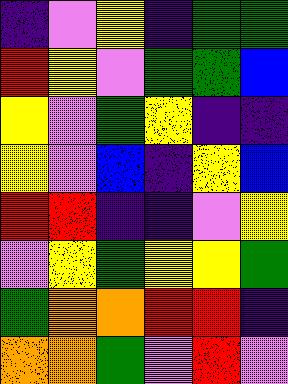[["indigo", "violet", "yellow", "indigo", "green", "green"], ["red", "yellow", "violet", "green", "green", "blue"], ["yellow", "violet", "green", "yellow", "indigo", "indigo"], ["yellow", "violet", "blue", "indigo", "yellow", "blue"], ["red", "red", "indigo", "indigo", "violet", "yellow"], ["violet", "yellow", "green", "yellow", "yellow", "green"], ["green", "orange", "orange", "red", "red", "indigo"], ["orange", "orange", "green", "violet", "red", "violet"]]